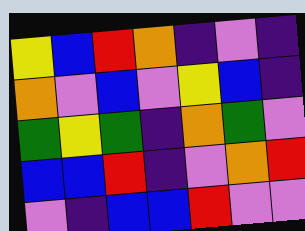[["yellow", "blue", "red", "orange", "indigo", "violet", "indigo"], ["orange", "violet", "blue", "violet", "yellow", "blue", "indigo"], ["green", "yellow", "green", "indigo", "orange", "green", "violet"], ["blue", "blue", "red", "indigo", "violet", "orange", "red"], ["violet", "indigo", "blue", "blue", "red", "violet", "violet"]]